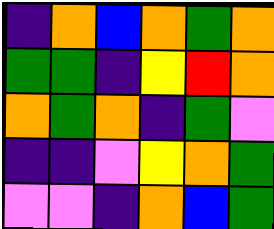[["indigo", "orange", "blue", "orange", "green", "orange"], ["green", "green", "indigo", "yellow", "red", "orange"], ["orange", "green", "orange", "indigo", "green", "violet"], ["indigo", "indigo", "violet", "yellow", "orange", "green"], ["violet", "violet", "indigo", "orange", "blue", "green"]]